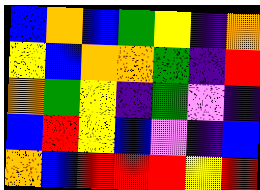[["blue", "orange", "blue", "green", "yellow", "indigo", "orange"], ["yellow", "blue", "orange", "orange", "green", "indigo", "red"], ["orange", "green", "yellow", "indigo", "green", "violet", "indigo"], ["blue", "red", "yellow", "blue", "violet", "indigo", "blue"], ["orange", "blue", "red", "red", "red", "yellow", "red"]]